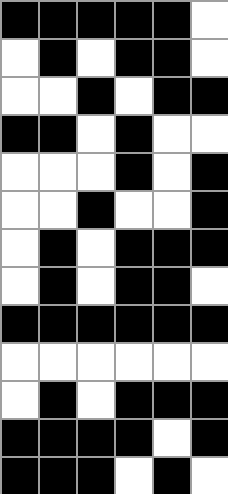[["black", "black", "black", "black", "black", "white"], ["white", "black", "white", "black", "black", "white"], ["white", "white", "black", "white", "black", "black"], ["black", "black", "white", "black", "white", "white"], ["white", "white", "white", "black", "white", "black"], ["white", "white", "black", "white", "white", "black"], ["white", "black", "white", "black", "black", "black"], ["white", "black", "white", "black", "black", "white"], ["black", "black", "black", "black", "black", "black"], ["white", "white", "white", "white", "white", "white"], ["white", "black", "white", "black", "black", "black"], ["black", "black", "black", "black", "white", "black"], ["black", "black", "black", "white", "black", "white"]]